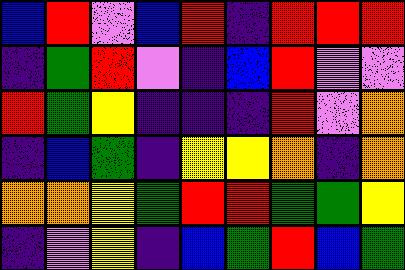[["blue", "red", "violet", "blue", "red", "indigo", "red", "red", "red"], ["indigo", "green", "red", "violet", "indigo", "blue", "red", "violet", "violet"], ["red", "green", "yellow", "indigo", "indigo", "indigo", "red", "violet", "orange"], ["indigo", "blue", "green", "indigo", "yellow", "yellow", "orange", "indigo", "orange"], ["orange", "orange", "yellow", "green", "red", "red", "green", "green", "yellow"], ["indigo", "violet", "yellow", "indigo", "blue", "green", "red", "blue", "green"]]